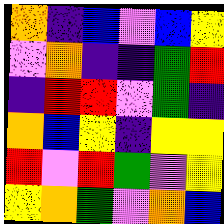[["orange", "indigo", "blue", "violet", "blue", "yellow"], ["violet", "orange", "indigo", "indigo", "green", "red"], ["indigo", "red", "red", "violet", "green", "indigo"], ["orange", "blue", "yellow", "indigo", "yellow", "yellow"], ["red", "violet", "red", "green", "violet", "yellow"], ["yellow", "orange", "green", "violet", "orange", "blue"]]